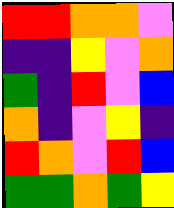[["red", "red", "orange", "orange", "violet"], ["indigo", "indigo", "yellow", "violet", "orange"], ["green", "indigo", "red", "violet", "blue"], ["orange", "indigo", "violet", "yellow", "indigo"], ["red", "orange", "violet", "red", "blue"], ["green", "green", "orange", "green", "yellow"]]